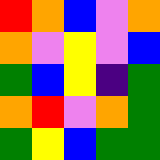[["red", "orange", "blue", "violet", "orange"], ["orange", "violet", "yellow", "violet", "blue"], ["green", "blue", "yellow", "indigo", "green"], ["orange", "red", "violet", "orange", "green"], ["green", "yellow", "blue", "green", "green"]]